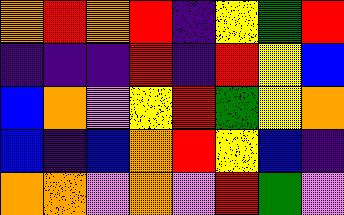[["orange", "red", "orange", "red", "indigo", "yellow", "green", "red"], ["indigo", "indigo", "indigo", "red", "indigo", "red", "yellow", "blue"], ["blue", "orange", "violet", "yellow", "red", "green", "yellow", "orange"], ["blue", "indigo", "blue", "orange", "red", "yellow", "blue", "indigo"], ["orange", "orange", "violet", "orange", "violet", "red", "green", "violet"]]